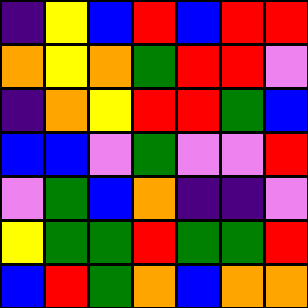[["indigo", "yellow", "blue", "red", "blue", "red", "red"], ["orange", "yellow", "orange", "green", "red", "red", "violet"], ["indigo", "orange", "yellow", "red", "red", "green", "blue"], ["blue", "blue", "violet", "green", "violet", "violet", "red"], ["violet", "green", "blue", "orange", "indigo", "indigo", "violet"], ["yellow", "green", "green", "red", "green", "green", "red"], ["blue", "red", "green", "orange", "blue", "orange", "orange"]]